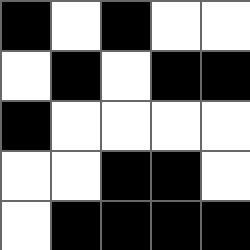[["black", "white", "black", "white", "white"], ["white", "black", "white", "black", "black"], ["black", "white", "white", "white", "white"], ["white", "white", "black", "black", "white"], ["white", "black", "black", "black", "black"]]